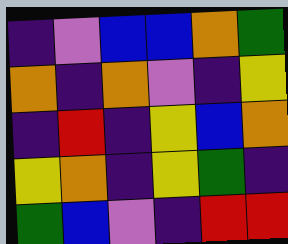[["indigo", "violet", "blue", "blue", "orange", "green"], ["orange", "indigo", "orange", "violet", "indigo", "yellow"], ["indigo", "red", "indigo", "yellow", "blue", "orange"], ["yellow", "orange", "indigo", "yellow", "green", "indigo"], ["green", "blue", "violet", "indigo", "red", "red"]]